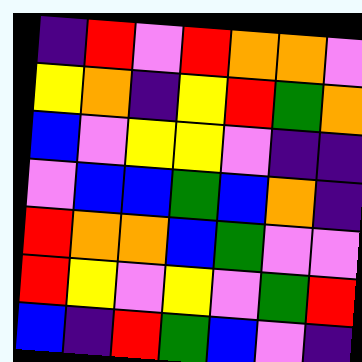[["indigo", "red", "violet", "red", "orange", "orange", "violet"], ["yellow", "orange", "indigo", "yellow", "red", "green", "orange"], ["blue", "violet", "yellow", "yellow", "violet", "indigo", "indigo"], ["violet", "blue", "blue", "green", "blue", "orange", "indigo"], ["red", "orange", "orange", "blue", "green", "violet", "violet"], ["red", "yellow", "violet", "yellow", "violet", "green", "red"], ["blue", "indigo", "red", "green", "blue", "violet", "indigo"]]